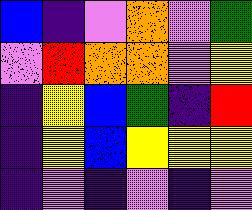[["blue", "indigo", "violet", "orange", "violet", "green"], ["violet", "red", "orange", "orange", "violet", "yellow"], ["indigo", "yellow", "blue", "green", "indigo", "red"], ["indigo", "yellow", "blue", "yellow", "yellow", "yellow"], ["indigo", "violet", "indigo", "violet", "indigo", "violet"]]